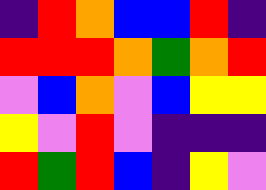[["indigo", "red", "orange", "blue", "blue", "red", "indigo"], ["red", "red", "red", "orange", "green", "orange", "red"], ["violet", "blue", "orange", "violet", "blue", "yellow", "yellow"], ["yellow", "violet", "red", "violet", "indigo", "indigo", "indigo"], ["red", "green", "red", "blue", "indigo", "yellow", "violet"]]